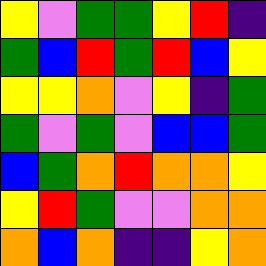[["yellow", "violet", "green", "green", "yellow", "red", "indigo"], ["green", "blue", "red", "green", "red", "blue", "yellow"], ["yellow", "yellow", "orange", "violet", "yellow", "indigo", "green"], ["green", "violet", "green", "violet", "blue", "blue", "green"], ["blue", "green", "orange", "red", "orange", "orange", "yellow"], ["yellow", "red", "green", "violet", "violet", "orange", "orange"], ["orange", "blue", "orange", "indigo", "indigo", "yellow", "orange"]]